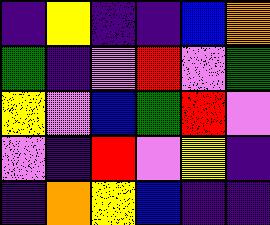[["indigo", "yellow", "indigo", "indigo", "blue", "orange"], ["green", "indigo", "violet", "red", "violet", "green"], ["yellow", "violet", "blue", "green", "red", "violet"], ["violet", "indigo", "red", "violet", "yellow", "indigo"], ["indigo", "orange", "yellow", "blue", "indigo", "indigo"]]